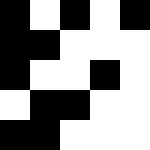[["black", "white", "black", "white", "black"], ["black", "black", "white", "white", "white"], ["black", "white", "white", "black", "white"], ["white", "black", "black", "white", "white"], ["black", "black", "white", "white", "white"]]